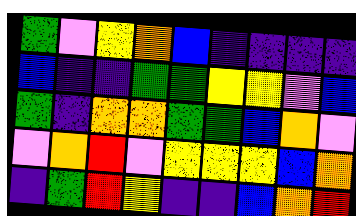[["green", "violet", "yellow", "orange", "blue", "indigo", "indigo", "indigo", "indigo"], ["blue", "indigo", "indigo", "green", "green", "yellow", "yellow", "violet", "blue"], ["green", "indigo", "orange", "orange", "green", "green", "blue", "orange", "violet"], ["violet", "orange", "red", "violet", "yellow", "yellow", "yellow", "blue", "orange"], ["indigo", "green", "red", "yellow", "indigo", "indigo", "blue", "orange", "red"]]